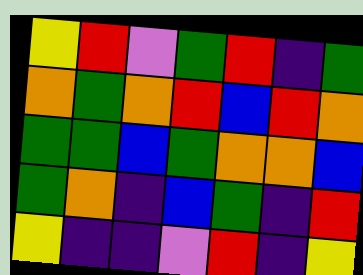[["yellow", "red", "violet", "green", "red", "indigo", "green"], ["orange", "green", "orange", "red", "blue", "red", "orange"], ["green", "green", "blue", "green", "orange", "orange", "blue"], ["green", "orange", "indigo", "blue", "green", "indigo", "red"], ["yellow", "indigo", "indigo", "violet", "red", "indigo", "yellow"]]